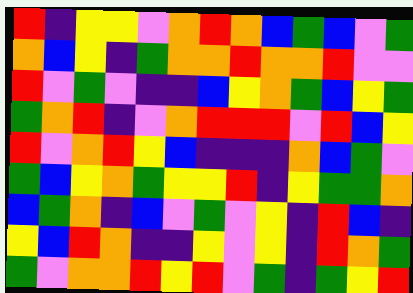[["red", "indigo", "yellow", "yellow", "violet", "orange", "red", "orange", "blue", "green", "blue", "violet", "green"], ["orange", "blue", "yellow", "indigo", "green", "orange", "orange", "red", "orange", "orange", "red", "violet", "violet"], ["red", "violet", "green", "violet", "indigo", "indigo", "blue", "yellow", "orange", "green", "blue", "yellow", "green"], ["green", "orange", "red", "indigo", "violet", "orange", "red", "red", "red", "violet", "red", "blue", "yellow"], ["red", "violet", "orange", "red", "yellow", "blue", "indigo", "indigo", "indigo", "orange", "blue", "green", "violet"], ["green", "blue", "yellow", "orange", "green", "yellow", "yellow", "red", "indigo", "yellow", "green", "green", "orange"], ["blue", "green", "orange", "indigo", "blue", "violet", "green", "violet", "yellow", "indigo", "red", "blue", "indigo"], ["yellow", "blue", "red", "orange", "indigo", "indigo", "yellow", "violet", "yellow", "indigo", "red", "orange", "green"], ["green", "violet", "orange", "orange", "red", "yellow", "red", "violet", "green", "indigo", "green", "yellow", "red"]]